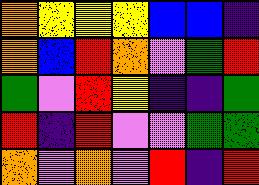[["orange", "yellow", "yellow", "yellow", "blue", "blue", "indigo"], ["orange", "blue", "red", "orange", "violet", "green", "red"], ["green", "violet", "red", "yellow", "indigo", "indigo", "green"], ["red", "indigo", "red", "violet", "violet", "green", "green"], ["orange", "violet", "orange", "violet", "red", "indigo", "red"]]